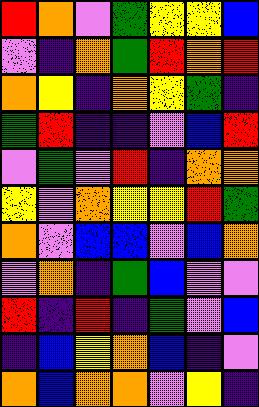[["red", "orange", "violet", "green", "yellow", "yellow", "blue"], ["violet", "indigo", "orange", "green", "red", "orange", "red"], ["orange", "yellow", "indigo", "orange", "yellow", "green", "indigo"], ["green", "red", "indigo", "indigo", "violet", "blue", "red"], ["violet", "green", "violet", "red", "indigo", "orange", "orange"], ["yellow", "violet", "orange", "yellow", "yellow", "red", "green"], ["orange", "violet", "blue", "blue", "violet", "blue", "orange"], ["violet", "orange", "indigo", "green", "blue", "violet", "violet"], ["red", "indigo", "red", "indigo", "green", "violet", "blue"], ["indigo", "blue", "yellow", "orange", "blue", "indigo", "violet"], ["orange", "blue", "orange", "orange", "violet", "yellow", "indigo"]]